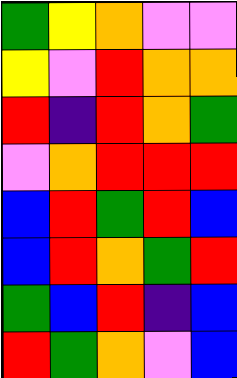[["green", "yellow", "orange", "violet", "violet"], ["yellow", "violet", "red", "orange", "orange"], ["red", "indigo", "red", "orange", "green"], ["violet", "orange", "red", "red", "red"], ["blue", "red", "green", "red", "blue"], ["blue", "red", "orange", "green", "red"], ["green", "blue", "red", "indigo", "blue"], ["red", "green", "orange", "violet", "blue"]]